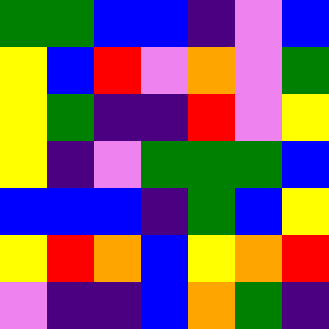[["green", "green", "blue", "blue", "indigo", "violet", "blue"], ["yellow", "blue", "red", "violet", "orange", "violet", "green"], ["yellow", "green", "indigo", "indigo", "red", "violet", "yellow"], ["yellow", "indigo", "violet", "green", "green", "green", "blue"], ["blue", "blue", "blue", "indigo", "green", "blue", "yellow"], ["yellow", "red", "orange", "blue", "yellow", "orange", "red"], ["violet", "indigo", "indigo", "blue", "orange", "green", "indigo"]]